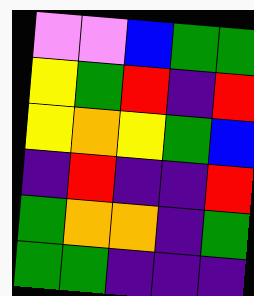[["violet", "violet", "blue", "green", "green"], ["yellow", "green", "red", "indigo", "red"], ["yellow", "orange", "yellow", "green", "blue"], ["indigo", "red", "indigo", "indigo", "red"], ["green", "orange", "orange", "indigo", "green"], ["green", "green", "indigo", "indigo", "indigo"]]